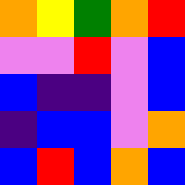[["orange", "yellow", "green", "orange", "red"], ["violet", "violet", "red", "violet", "blue"], ["blue", "indigo", "indigo", "violet", "blue"], ["indigo", "blue", "blue", "violet", "orange"], ["blue", "red", "blue", "orange", "blue"]]